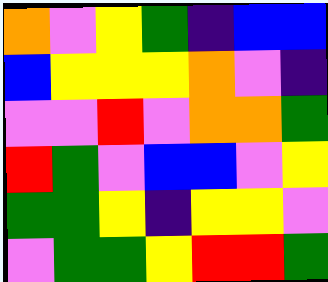[["orange", "violet", "yellow", "green", "indigo", "blue", "blue"], ["blue", "yellow", "yellow", "yellow", "orange", "violet", "indigo"], ["violet", "violet", "red", "violet", "orange", "orange", "green"], ["red", "green", "violet", "blue", "blue", "violet", "yellow"], ["green", "green", "yellow", "indigo", "yellow", "yellow", "violet"], ["violet", "green", "green", "yellow", "red", "red", "green"]]